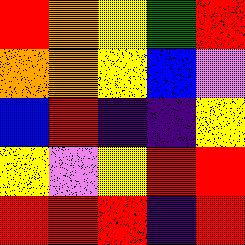[["red", "orange", "yellow", "green", "red"], ["orange", "orange", "yellow", "blue", "violet"], ["blue", "red", "indigo", "indigo", "yellow"], ["yellow", "violet", "yellow", "red", "red"], ["red", "red", "red", "indigo", "red"]]